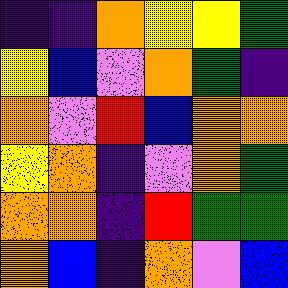[["indigo", "indigo", "orange", "yellow", "yellow", "green"], ["yellow", "blue", "violet", "orange", "green", "indigo"], ["orange", "violet", "red", "blue", "orange", "orange"], ["yellow", "orange", "indigo", "violet", "orange", "green"], ["orange", "orange", "indigo", "red", "green", "green"], ["orange", "blue", "indigo", "orange", "violet", "blue"]]